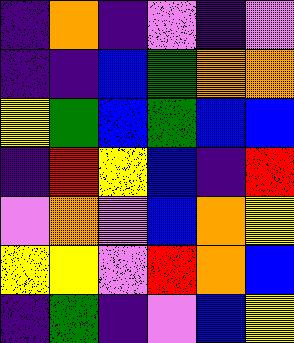[["indigo", "orange", "indigo", "violet", "indigo", "violet"], ["indigo", "indigo", "blue", "green", "orange", "orange"], ["yellow", "green", "blue", "green", "blue", "blue"], ["indigo", "red", "yellow", "blue", "indigo", "red"], ["violet", "orange", "violet", "blue", "orange", "yellow"], ["yellow", "yellow", "violet", "red", "orange", "blue"], ["indigo", "green", "indigo", "violet", "blue", "yellow"]]